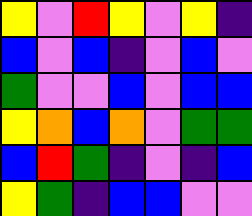[["yellow", "violet", "red", "yellow", "violet", "yellow", "indigo"], ["blue", "violet", "blue", "indigo", "violet", "blue", "violet"], ["green", "violet", "violet", "blue", "violet", "blue", "blue"], ["yellow", "orange", "blue", "orange", "violet", "green", "green"], ["blue", "red", "green", "indigo", "violet", "indigo", "blue"], ["yellow", "green", "indigo", "blue", "blue", "violet", "violet"]]